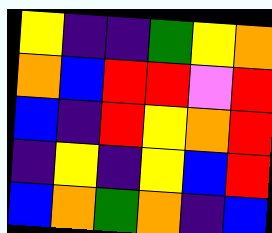[["yellow", "indigo", "indigo", "green", "yellow", "orange"], ["orange", "blue", "red", "red", "violet", "red"], ["blue", "indigo", "red", "yellow", "orange", "red"], ["indigo", "yellow", "indigo", "yellow", "blue", "red"], ["blue", "orange", "green", "orange", "indigo", "blue"]]